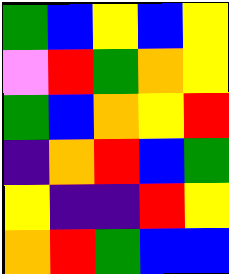[["green", "blue", "yellow", "blue", "yellow"], ["violet", "red", "green", "orange", "yellow"], ["green", "blue", "orange", "yellow", "red"], ["indigo", "orange", "red", "blue", "green"], ["yellow", "indigo", "indigo", "red", "yellow"], ["orange", "red", "green", "blue", "blue"]]